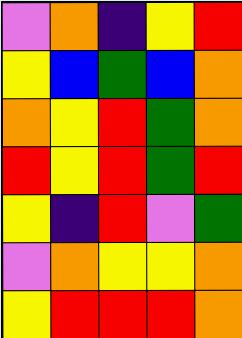[["violet", "orange", "indigo", "yellow", "red"], ["yellow", "blue", "green", "blue", "orange"], ["orange", "yellow", "red", "green", "orange"], ["red", "yellow", "red", "green", "red"], ["yellow", "indigo", "red", "violet", "green"], ["violet", "orange", "yellow", "yellow", "orange"], ["yellow", "red", "red", "red", "orange"]]